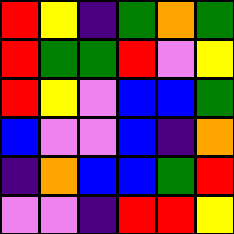[["red", "yellow", "indigo", "green", "orange", "green"], ["red", "green", "green", "red", "violet", "yellow"], ["red", "yellow", "violet", "blue", "blue", "green"], ["blue", "violet", "violet", "blue", "indigo", "orange"], ["indigo", "orange", "blue", "blue", "green", "red"], ["violet", "violet", "indigo", "red", "red", "yellow"]]